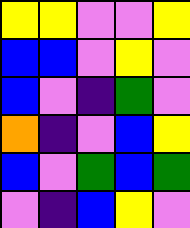[["yellow", "yellow", "violet", "violet", "yellow"], ["blue", "blue", "violet", "yellow", "violet"], ["blue", "violet", "indigo", "green", "violet"], ["orange", "indigo", "violet", "blue", "yellow"], ["blue", "violet", "green", "blue", "green"], ["violet", "indigo", "blue", "yellow", "violet"]]